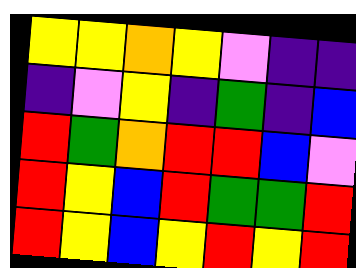[["yellow", "yellow", "orange", "yellow", "violet", "indigo", "indigo"], ["indigo", "violet", "yellow", "indigo", "green", "indigo", "blue"], ["red", "green", "orange", "red", "red", "blue", "violet"], ["red", "yellow", "blue", "red", "green", "green", "red"], ["red", "yellow", "blue", "yellow", "red", "yellow", "red"]]